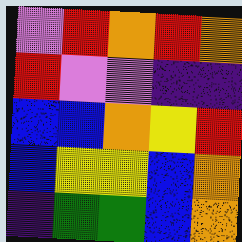[["violet", "red", "orange", "red", "orange"], ["red", "violet", "violet", "indigo", "indigo"], ["blue", "blue", "orange", "yellow", "red"], ["blue", "yellow", "yellow", "blue", "orange"], ["indigo", "green", "green", "blue", "orange"]]